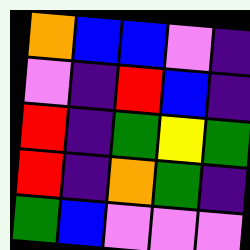[["orange", "blue", "blue", "violet", "indigo"], ["violet", "indigo", "red", "blue", "indigo"], ["red", "indigo", "green", "yellow", "green"], ["red", "indigo", "orange", "green", "indigo"], ["green", "blue", "violet", "violet", "violet"]]